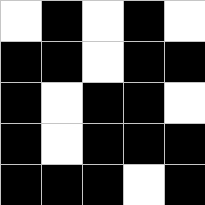[["white", "black", "white", "black", "white"], ["black", "black", "white", "black", "black"], ["black", "white", "black", "black", "white"], ["black", "white", "black", "black", "black"], ["black", "black", "black", "white", "black"]]